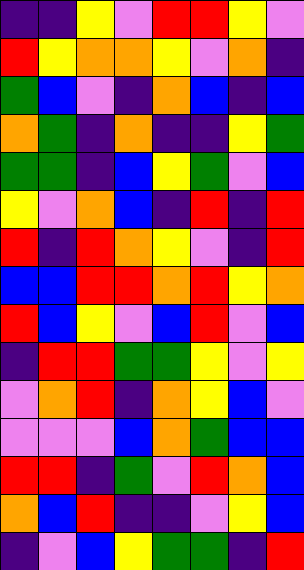[["indigo", "indigo", "yellow", "violet", "red", "red", "yellow", "violet"], ["red", "yellow", "orange", "orange", "yellow", "violet", "orange", "indigo"], ["green", "blue", "violet", "indigo", "orange", "blue", "indigo", "blue"], ["orange", "green", "indigo", "orange", "indigo", "indigo", "yellow", "green"], ["green", "green", "indigo", "blue", "yellow", "green", "violet", "blue"], ["yellow", "violet", "orange", "blue", "indigo", "red", "indigo", "red"], ["red", "indigo", "red", "orange", "yellow", "violet", "indigo", "red"], ["blue", "blue", "red", "red", "orange", "red", "yellow", "orange"], ["red", "blue", "yellow", "violet", "blue", "red", "violet", "blue"], ["indigo", "red", "red", "green", "green", "yellow", "violet", "yellow"], ["violet", "orange", "red", "indigo", "orange", "yellow", "blue", "violet"], ["violet", "violet", "violet", "blue", "orange", "green", "blue", "blue"], ["red", "red", "indigo", "green", "violet", "red", "orange", "blue"], ["orange", "blue", "red", "indigo", "indigo", "violet", "yellow", "blue"], ["indigo", "violet", "blue", "yellow", "green", "green", "indigo", "red"]]